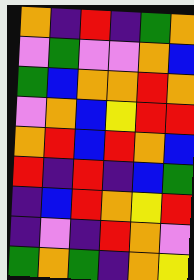[["orange", "indigo", "red", "indigo", "green", "orange"], ["violet", "green", "violet", "violet", "orange", "blue"], ["green", "blue", "orange", "orange", "red", "orange"], ["violet", "orange", "blue", "yellow", "red", "red"], ["orange", "red", "blue", "red", "orange", "blue"], ["red", "indigo", "red", "indigo", "blue", "green"], ["indigo", "blue", "red", "orange", "yellow", "red"], ["indigo", "violet", "indigo", "red", "orange", "violet"], ["green", "orange", "green", "indigo", "orange", "yellow"]]